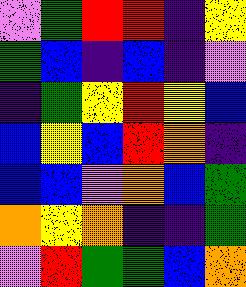[["violet", "green", "red", "red", "indigo", "yellow"], ["green", "blue", "indigo", "blue", "indigo", "violet"], ["indigo", "green", "yellow", "red", "yellow", "blue"], ["blue", "yellow", "blue", "red", "orange", "indigo"], ["blue", "blue", "violet", "orange", "blue", "green"], ["orange", "yellow", "orange", "indigo", "indigo", "green"], ["violet", "red", "green", "green", "blue", "orange"]]